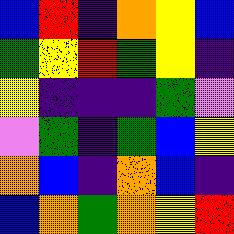[["blue", "red", "indigo", "orange", "yellow", "blue"], ["green", "yellow", "red", "green", "yellow", "indigo"], ["yellow", "indigo", "indigo", "indigo", "green", "violet"], ["violet", "green", "indigo", "green", "blue", "yellow"], ["orange", "blue", "indigo", "orange", "blue", "indigo"], ["blue", "orange", "green", "orange", "yellow", "red"]]